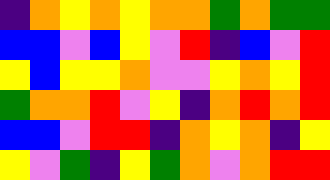[["indigo", "orange", "yellow", "orange", "yellow", "orange", "orange", "green", "orange", "green", "green"], ["blue", "blue", "violet", "blue", "yellow", "violet", "red", "indigo", "blue", "violet", "red"], ["yellow", "blue", "yellow", "yellow", "orange", "violet", "violet", "yellow", "orange", "yellow", "red"], ["green", "orange", "orange", "red", "violet", "yellow", "indigo", "orange", "red", "orange", "red"], ["blue", "blue", "violet", "red", "red", "indigo", "orange", "yellow", "orange", "indigo", "yellow"], ["yellow", "violet", "green", "indigo", "yellow", "green", "orange", "violet", "orange", "red", "red"]]